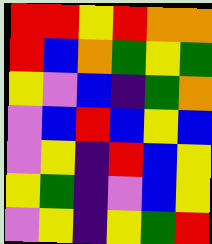[["red", "red", "yellow", "red", "orange", "orange"], ["red", "blue", "orange", "green", "yellow", "green"], ["yellow", "violet", "blue", "indigo", "green", "orange"], ["violet", "blue", "red", "blue", "yellow", "blue"], ["violet", "yellow", "indigo", "red", "blue", "yellow"], ["yellow", "green", "indigo", "violet", "blue", "yellow"], ["violet", "yellow", "indigo", "yellow", "green", "red"]]